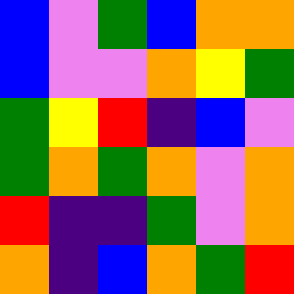[["blue", "violet", "green", "blue", "orange", "orange"], ["blue", "violet", "violet", "orange", "yellow", "green"], ["green", "yellow", "red", "indigo", "blue", "violet"], ["green", "orange", "green", "orange", "violet", "orange"], ["red", "indigo", "indigo", "green", "violet", "orange"], ["orange", "indigo", "blue", "orange", "green", "red"]]